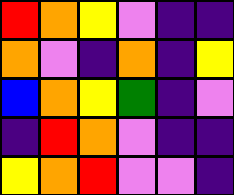[["red", "orange", "yellow", "violet", "indigo", "indigo"], ["orange", "violet", "indigo", "orange", "indigo", "yellow"], ["blue", "orange", "yellow", "green", "indigo", "violet"], ["indigo", "red", "orange", "violet", "indigo", "indigo"], ["yellow", "orange", "red", "violet", "violet", "indigo"]]